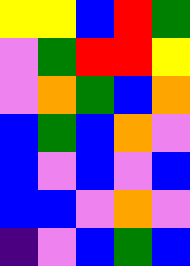[["yellow", "yellow", "blue", "red", "green"], ["violet", "green", "red", "red", "yellow"], ["violet", "orange", "green", "blue", "orange"], ["blue", "green", "blue", "orange", "violet"], ["blue", "violet", "blue", "violet", "blue"], ["blue", "blue", "violet", "orange", "violet"], ["indigo", "violet", "blue", "green", "blue"]]